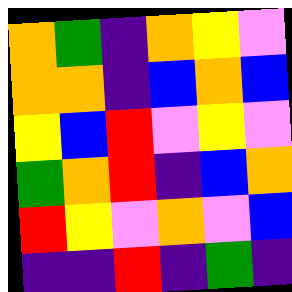[["orange", "green", "indigo", "orange", "yellow", "violet"], ["orange", "orange", "indigo", "blue", "orange", "blue"], ["yellow", "blue", "red", "violet", "yellow", "violet"], ["green", "orange", "red", "indigo", "blue", "orange"], ["red", "yellow", "violet", "orange", "violet", "blue"], ["indigo", "indigo", "red", "indigo", "green", "indigo"]]